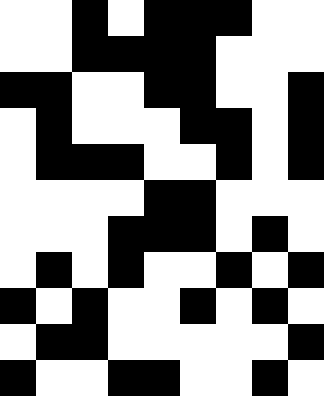[["white", "white", "black", "white", "black", "black", "black", "white", "white"], ["white", "white", "black", "black", "black", "black", "white", "white", "white"], ["black", "black", "white", "white", "black", "black", "white", "white", "black"], ["white", "black", "white", "white", "white", "black", "black", "white", "black"], ["white", "black", "black", "black", "white", "white", "black", "white", "black"], ["white", "white", "white", "white", "black", "black", "white", "white", "white"], ["white", "white", "white", "black", "black", "black", "white", "black", "white"], ["white", "black", "white", "black", "white", "white", "black", "white", "black"], ["black", "white", "black", "white", "white", "black", "white", "black", "white"], ["white", "black", "black", "white", "white", "white", "white", "white", "black"], ["black", "white", "white", "black", "black", "white", "white", "black", "white"]]